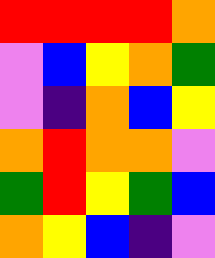[["red", "red", "red", "red", "orange"], ["violet", "blue", "yellow", "orange", "green"], ["violet", "indigo", "orange", "blue", "yellow"], ["orange", "red", "orange", "orange", "violet"], ["green", "red", "yellow", "green", "blue"], ["orange", "yellow", "blue", "indigo", "violet"]]